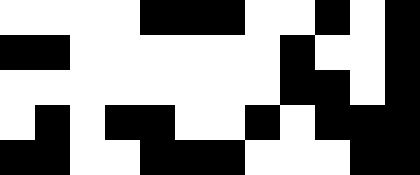[["white", "white", "white", "white", "black", "black", "black", "white", "white", "black", "white", "black"], ["black", "black", "white", "white", "white", "white", "white", "white", "black", "white", "white", "black"], ["white", "white", "white", "white", "white", "white", "white", "white", "black", "black", "white", "black"], ["white", "black", "white", "black", "black", "white", "white", "black", "white", "black", "black", "black"], ["black", "black", "white", "white", "black", "black", "black", "white", "white", "white", "black", "black"]]